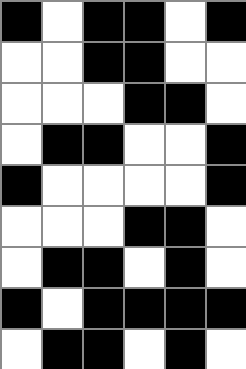[["black", "white", "black", "black", "white", "black"], ["white", "white", "black", "black", "white", "white"], ["white", "white", "white", "black", "black", "white"], ["white", "black", "black", "white", "white", "black"], ["black", "white", "white", "white", "white", "black"], ["white", "white", "white", "black", "black", "white"], ["white", "black", "black", "white", "black", "white"], ["black", "white", "black", "black", "black", "black"], ["white", "black", "black", "white", "black", "white"]]